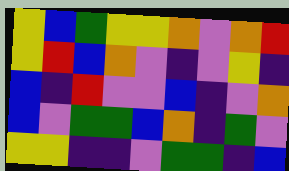[["yellow", "blue", "green", "yellow", "yellow", "orange", "violet", "orange", "red"], ["yellow", "red", "blue", "orange", "violet", "indigo", "violet", "yellow", "indigo"], ["blue", "indigo", "red", "violet", "violet", "blue", "indigo", "violet", "orange"], ["blue", "violet", "green", "green", "blue", "orange", "indigo", "green", "violet"], ["yellow", "yellow", "indigo", "indigo", "violet", "green", "green", "indigo", "blue"]]